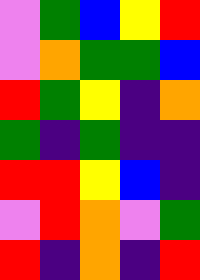[["violet", "green", "blue", "yellow", "red"], ["violet", "orange", "green", "green", "blue"], ["red", "green", "yellow", "indigo", "orange"], ["green", "indigo", "green", "indigo", "indigo"], ["red", "red", "yellow", "blue", "indigo"], ["violet", "red", "orange", "violet", "green"], ["red", "indigo", "orange", "indigo", "red"]]